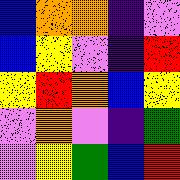[["blue", "orange", "orange", "indigo", "violet"], ["blue", "yellow", "violet", "indigo", "red"], ["yellow", "red", "orange", "blue", "yellow"], ["violet", "orange", "violet", "indigo", "green"], ["violet", "yellow", "green", "blue", "red"]]